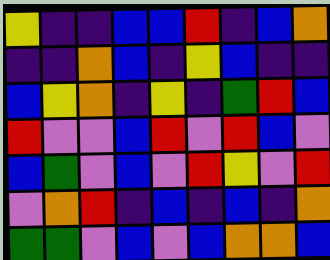[["yellow", "indigo", "indigo", "blue", "blue", "red", "indigo", "blue", "orange"], ["indigo", "indigo", "orange", "blue", "indigo", "yellow", "blue", "indigo", "indigo"], ["blue", "yellow", "orange", "indigo", "yellow", "indigo", "green", "red", "blue"], ["red", "violet", "violet", "blue", "red", "violet", "red", "blue", "violet"], ["blue", "green", "violet", "blue", "violet", "red", "yellow", "violet", "red"], ["violet", "orange", "red", "indigo", "blue", "indigo", "blue", "indigo", "orange"], ["green", "green", "violet", "blue", "violet", "blue", "orange", "orange", "blue"]]